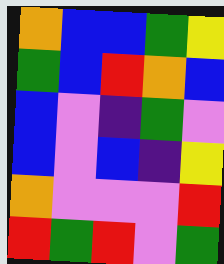[["orange", "blue", "blue", "green", "yellow"], ["green", "blue", "red", "orange", "blue"], ["blue", "violet", "indigo", "green", "violet"], ["blue", "violet", "blue", "indigo", "yellow"], ["orange", "violet", "violet", "violet", "red"], ["red", "green", "red", "violet", "green"]]